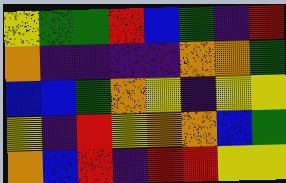[["yellow", "green", "green", "red", "blue", "green", "indigo", "red"], ["orange", "indigo", "indigo", "indigo", "indigo", "orange", "orange", "green"], ["blue", "blue", "green", "orange", "yellow", "indigo", "yellow", "yellow"], ["yellow", "indigo", "red", "yellow", "orange", "orange", "blue", "green"], ["orange", "blue", "red", "indigo", "red", "red", "yellow", "yellow"]]